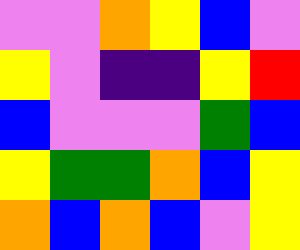[["violet", "violet", "orange", "yellow", "blue", "violet"], ["yellow", "violet", "indigo", "indigo", "yellow", "red"], ["blue", "violet", "violet", "violet", "green", "blue"], ["yellow", "green", "green", "orange", "blue", "yellow"], ["orange", "blue", "orange", "blue", "violet", "yellow"]]